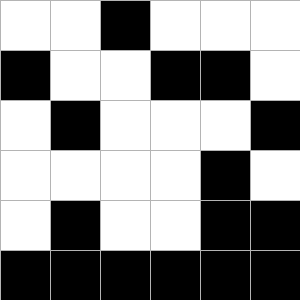[["white", "white", "black", "white", "white", "white"], ["black", "white", "white", "black", "black", "white"], ["white", "black", "white", "white", "white", "black"], ["white", "white", "white", "white", "black", "white"], ["white", "black", "white", "white", "black", "black"], ["black", "black", "black", "black", "black", "black"]]